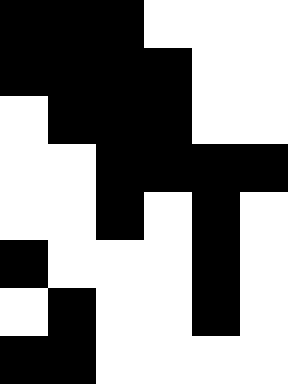[["black", "black", "black", "white", "white", "white"], ["black", "black", "black", "black", "white", "white"], ["white", "black", "black", "black", "white", "white"], ["white", "white", "black", "black", "black", "black"], ["white", "white", "black", "white", "black", "white"], ["black", "white", "white", "white", "black", "white"], ["white", "black", "white", "white", "black", "white"], ["black", "black", "white", "white", "white", "white"]]